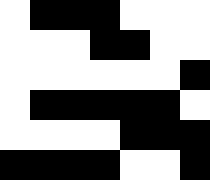[["white", "black", "black", "black", "white", "white", "white"], ["white", "white", "white", "black", "black", "white", "white"], ["white", "white", "white", "white", "white", "white", "black"], ["white", "black", "black", "black", "black", "black", "white"], ["white", "white", "white", "white", "black", "black", "black"], ["black", "black", "black", "black", "white", "white", "black"]]